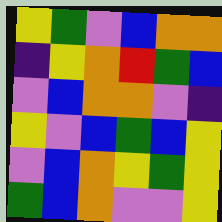[["yellow", "green", "violet", "blue", "orange", "orange"], ["indigo", "yellow", "orange", "red", "green", "blue"], ["violet", "blue", "orange", "orange", "violet", "indigo"], ["yellow", "violet", "blue", "green", "blue", "yellow"], ["violet", "blue", "orange", "yellow", "green", "yellow"], ["green", "blue", "orange", "violet", "violet", "yellow"]]